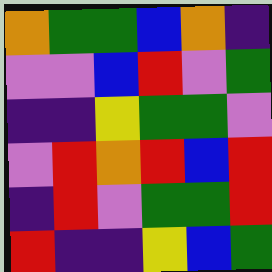[["orange", "green", "green", "blue", "orange", "indigo"], ["violet", "violet", "blue", "red", "violet", "green"], ["indigo", "indigo", "yellow", "green", "green", "violet"], ["violet", "red", "orange", "red", "blue", "red"], ["indigo", "red", "violet", "green", "green", "red"], ["red", "indigo", "indigo", "yellow", "blue", "green"]]